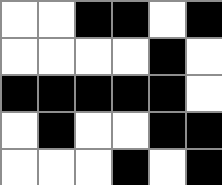[["white", "white", "black", "black", "white", "black"], ["white", "white", "white", "white", "black", "white"], ["black", "black", "black", "black", "black", "white"], ["white", "black", "white", "white", "black", "black"], ["white", "white", "white", "black", "white", "black"]]